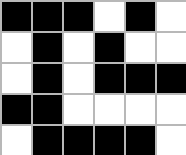[["black", "black", "black", "white", "black", "white"], ["white", "black", "white", "black", "white", "white"], ["white", "black", "white", "black", "black", "black"], ["black", "black", "white", "white", "white", "white"], ["white", "black", "black", "black", "black", "white"]]